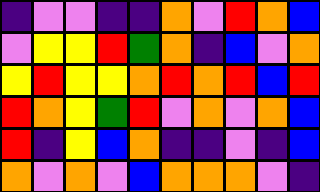[["indigo", "violet", "violet", "indigo", "indigo", "orange", "violet", "red", "orange", "blue"], ["violet", "yellow", "yellow", "red", "green", "orange", "indigo", "blue", "violet", "orange"], ["yellow", "red", "yellow", "yellow", "orange", "red", "orange", "red", "blue", "red"], ["red", "orange", "yellow", "green", "red", "violet", "orange", "violet", "orange", "blue"], ["red", "indigo", "yellow", "blue", "orange", "indigo", "indigo", "violet", "indigo", "blue"], ["orange", "violet", "orange", "violet", "blue", "orange", "orange", "orange", "violet", "indigo"]]